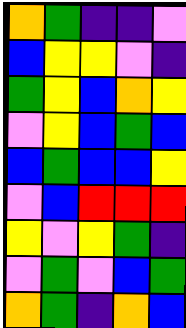[["orange", "green", "indigo", "indigo", "violet"], ["blue", "yellow", "yellow", "violet", "indigo"], ["green", "yellow", "blue", "orange", "yellow"], ["violet", "yellow", "blue", "green", "blue"], ["blue", "green", "blue", "blue", "yellow"], ["violet", "blue", "red", "red", "red"], ["yellow", "violet", "yellow", "green", "indigo"], ["violet", "green", "violet", "blue", "green"], ["orange", "green", "indigo", "orange", "blue"]]